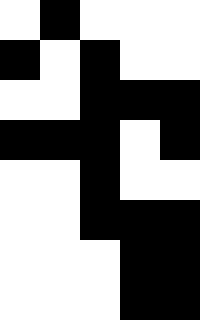[["white", "black", "white", "white", "white"], ["black", "white", "black", "white", "white"], ["white", "white", "black", "black", "black"], ["black", "black", "black", "white", "black"], ["white", "white", "black", "white", "white"], ["white", "white", "black", "black", "black"], ["white", "white", "white", "black", "black"], ["white", "white", "white", "black", "black"]]